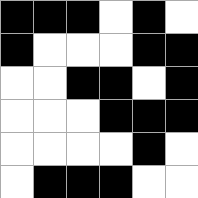[["black", "black", "black", "white", "black", "white"], ["black", "white", "white", "white", "black", "black"], ["white", "white", "black", "black", "white", "black"], ["white", "white", "white", "black", "black", "black"], ["white", "white", "white", "white", "black", "white"], ["white", "black", "black", "black", "white", "white"]]